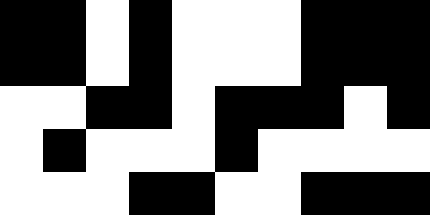[["black", "black", "white", "black", "white", "white", "white", "black", "black", "black"], ["black", "black", "white", "black", "white", "white", "white", "black", "black", "black"], ["white", "white", "black", "black", "white", "black", "black", "black", "white", "black"], ["white", "black", "white", "white", "white", "black", "white", "white", "white", "white"], ["white", "white", "white", "black", "black", "white", "white", "black", "black", "black"]]